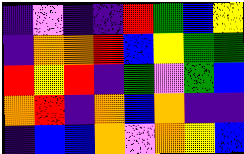[["indigo", "violet", "indigo", "indigo", "red", "green", "blue", "yellow"], ["indigo", "orange", "orange", "red", "blue", "yellow", "green", "green"], ["red", "yellow", "red", "indigo", "green", "violet", "green", "blue"], ["orange", "red", "indigo", "orange", "blue", "orange", "indigo", "indigo"], ["indigo", "blue", "blue", "orange", "violet", "orange", "yellow", "blue"]]